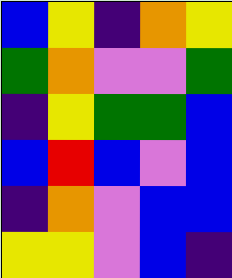[["blue", "yellow", "indigo", "orange", "yellow"], ["green", "orange", "violet", "violet", "green"], ["indigo", "yellow", "green", "green", "blue"], ["blue", "red", "blue", "violet", "blue"], ["indigo", "orange", "violet", "blue", "blue"], ["yellow", "yellow", "violet", "blue", "indigo"]]